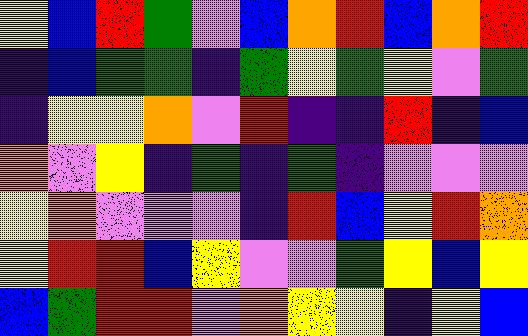[["yellow", "blue", "red", "green", "violet", "blue", "orange", "red", "blue", "orange", "red"], ["indigo", "blue", "green", "green", "indigo", "green", "yellow", "green", "yellow", "violet", "green"], ["indigo", "yellow", "yellow", "orange", "violet", "red", "indigo", "indigo", "red", "indigo", "blue"], ["orange", "violet", "yellow", "indigo", "green", "indigo", "green", "indigo", "violet", "violet", "violet"], ["yellow", "orange", "violet", "violet", "violet", "indigo", "red", "blue", "yellow", "red", "orange"], ["yellow", "red", "red", "blue", "yellow", "violet", "violet", "green", "yellow", "blue", "yellow"], ["blue", "green", "red", "red", "violet", "orange", "yellow", "yellow", "indigo", "yellow", "blue"]]